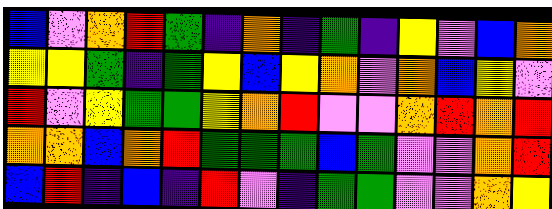[["blue", "violet", "orange", "red", "green", "indigo", "orange", "indigo", "green", "indigo", "yellow", "violet", "blue", "orange"], ["yellow", "yellow", "green", "indigo", "green", "yellow", "blue", "yellow", "orange", "violet", "orange", "blue", "yellow", "violet"], ["red", "violet", "yellow", "green", "green", "yellow", "orange", "red", "violet", "violet", "orange", "red", "orange", "red"], ["orange", "orange", "blue", "orange", "red", "green", "green", "green", "blue", "green", "violet", "violet", "orange", "red"], ["blue", "red", "indigo", "blue", "indigo", "red", "violet", "indigo", "green", "green", "violet", "violet", "orange", "yellow"]]